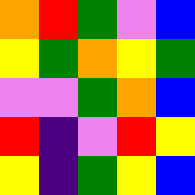[["orange", "red", "green", "violet", "blue"], ["yellow", "green", "orange", "yellow", "green"], ["violet", "violet", "green", "orange", "blue"], ["red", "indigo", "violet", "red", "yellow"], ["yellow", "indigo", "green", "yellow", "blue"]]